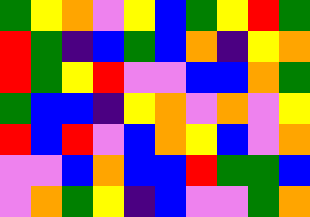[["green", "yellow", "orange", "violet", "yellow", "blue", "green", "yellow", "red", "green"], ["red", "green", "indigo", "blue", "green", "blue", "orange", "indigo", "yellow", "orange"], ["red", "green", "yellow", "red", "violet", "violet", "blue", "blue", "orange", "green"], ["green", "blue", "blue", "indigo", "yellow", "orange", "violet", "orange", "violet", "yellow"], ["red", "blue", "red", "violet", "blue", "orange", "yellow", "blue", "violet", "orange"], ["violet", "violet", "blue", "orange", "blue", "blue", "red", "green", "green", "blue"], ["violet", "orange", "green", "yellow", "indigo", "blue", "violet", "violet", "green", "orange"]]